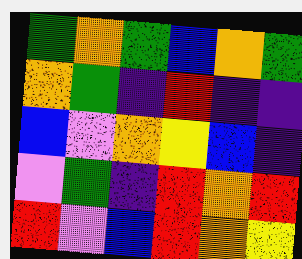[["green", "orange", "green", "blue", "orange", "green"], ["orange", "green", "indigo", "red", "indigo", "indigo"], ["blue", "violet", "orange", "yellow", "blue", "indigo"], ["violet", "green", "indigo", "red", "orange", "red"], ["red", "violet", "blue", "red", "orange", "yellow"]]